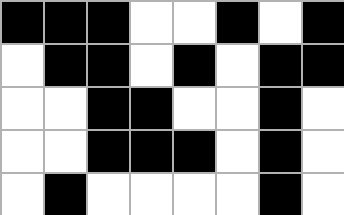[["black", "black", "black", "white", "white", "black", "white", "black"], ["white", "black", "black", "white", "black", "white", "black", "black"], ["white", "white", "black", "black", "white", "white", "black", "white"], ["white", "white", "black", "black", "black", "white", "black", "white"], ["white", "black", "white", "white", "white", "white", "black", "white"]]